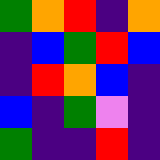[["green", "orange", "red", "indigo", "orange"], ["indigo", "blue", "green", "red", "blue"], ["indigo", "red", "orange", "blue", "indigo"], ["blue", "indigo", "green", "violet", "indigo"], ["green", "indigo", "indigo", "red", "indigo"]]